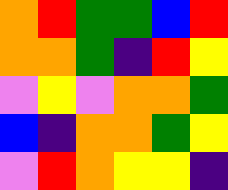[["orange", "red", "green", "green", "blue", "red"], ["orange", "orange", "green", "indigo", "red", "yellow"], ["violet", "yellow", "violet", "orange", "orange", "green"], ["blue", "indigo", "orange", "orange", "green", "yellow"], ["violet", "red", "orange", "yellow", "yellow", "indigo"]]